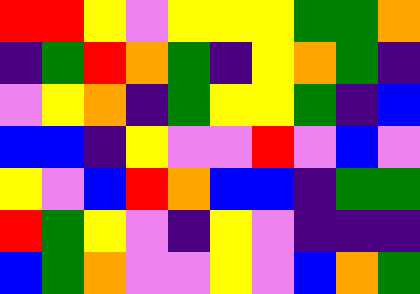[["red", "red", "yellow", "violet", "yellow", "yellow", "yellow", "green", "green", "orange"], ["indigo", "green", "red", "orange", "green", "indigo", "yellow", "orange", "green", "indigo"], ["violet", "yellow", "orange", "indigo", "green", "yellow", "yellow", "green", "indigo", "blue"], ["blue", "blue", "indigo", "yellow", "violet", "violet", "red", "violet", "blue", "violet"], ["yellow", "violet", "blue", "red", "orange", "blue", "blue", "indigo", "green", "green"], ["red", "green", "yellow", "violet", "indigo", "yellow", "violet", "indigo", "indigo", "indigo"], ["blue", "green", "orange", "violet", "violet", "yellow", "violet", "blue", "orange", "green"]]